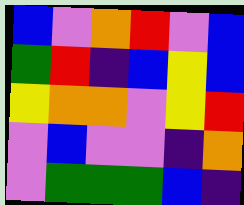[["blue", "violet", "orange", "red", "violet", "blue"], ["green", "red", "indigo", "blue", "yellow", "blue"], ["yellow", "orange", "orange", "violet", "yellow", "red"], ["violet", "blue", "violet", "violet", "indigo", "orange"], ["violet", "green", "green", "green", "blue", "indigo"]]